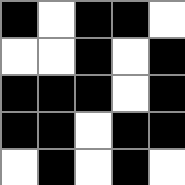[["black", "white", "black", "black", "white"], ["white", "white", "black", "white", "black"], ["black", "black", "black", "white", "black"], ["black", "black", "white", "black", "black"], ["white", "black", "white", "black", "white"]]